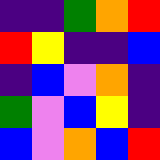[["indigo", "indigo", "green", "orange", "red"], ["red", "yellow", "indigo", "indigo", "blue"], ["indigo", "blue", "violet", "orange", "indigo"], ["green", "violet", "blue", "yellow", "indigo"], ["blue", "violet", "orange", "blue", "red"]]